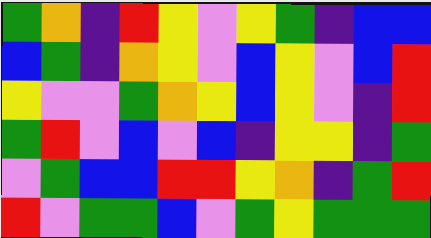[["green", "orange", "indigo", "red", "yellow", "violet", "yellow", "green", "indigo", "blue", "blue"], ["blue", "green", "indigo", "orange", "yellow", "violet", "blue", "yellow", "violet", "blue", "red"], ["yellow", "violet", "violet", "green", "orange", "yellow", "blue", "yellow", "violet", "indigo", "red"], ["green", "red", "violet", "blue", "violet", "blue", "indigo", "yellow", "yellow", "indigo", "green"], ["violet", "green", "blue", "blue", "red", "red", "yellow", "orange", "indigo", "green", "red"], ["red", "violet", "green", "green", "blue", "violet", "green", "yellow", "green", "green", "green"]]